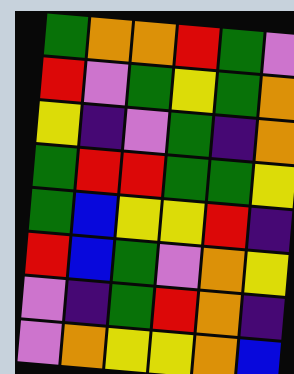[["green", "orange", "orange", "red", "green", "violet"], ["red", "violet", "green", "yellow", "green", "orange"], ["yellow", "indigo", "violet", "green", "indigo", "orange"], ["green", "red", "red", "green", "green", "yellow"], ["green", "blue", "yellow", "yellow", "red", "indigo"], ["red", "blue", "green", "violet", "orange", "yellow"], ["violet", "indigo", "green", "red", "orange", "indigo"], ["violet", "orange", "yellow", "yellow", "orange", "blue"]]